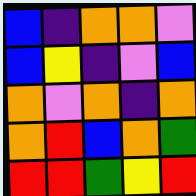[["blue", "indigo", "orange", "orange", "violet"], ["blue", "yellow", "indigo", "violet", "blue"], ["orange", "violet", "orange", "indigo", "orange"], ["orange", "red", "blue", "orange", "green"], ["red", "red", "green", "yellow", "red"]]